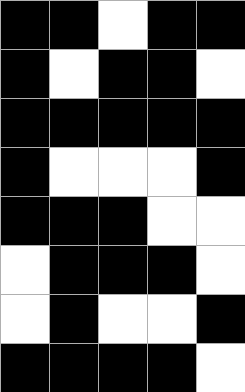[["black", "black", "white", "black", "black"], ["black", "white", "black", "black", "white"], ["black", "black", "black", "black", "black"], ["black", "white", "white", "white", "black"], ["black", "black", "black", "white", "white"], ["white", "black", "black", "black", "white"], ["white", "black", "white", "white", "black"], ["black", "black", "black", "black", "white"]]